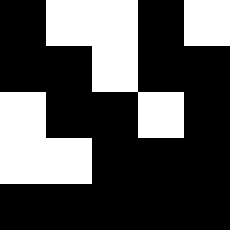[["black", "white", "white", "black", "white"], ["black", "black", "white", "black", "black"], ["white", "black", "black", "white", "black"], ["white", "white", "black", "black", "black"], ["black", "black", "black", "black", "black"]]